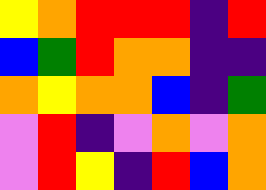[["yellow", "orange", "red", "red", "red", "indigo", "red"], ["blue", "green", "red", "orange", "orange", "indigo", "indigo"], ["orange", "yellow", "orange", "orange", "blue", "indigo", "green"], ["violet", "red", "indigo", "violet", "orange", "violet", "orange"], ["violet", "red", "yellow", "indigo", "red", "blue", "orange"]]